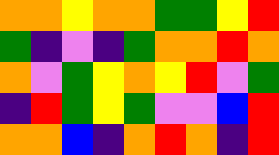[["orange", "orange", "yellow", "orange", "orange", "green", "green", "yellow", "red"], ["green", "indigo", "violet", "indigo", "green", "orange", "orange", "red", "orange"], ["orange", "violet", "green", "yellow", "orange", "yellow", "red", "violet", "green"], ["indigo", "red", "green", "yellow", "green", "violet", "violet", "blue", "red"], ["orange", "orange", "blue", "indigo", "orange", "red", "orange", "indigo", "red"]]